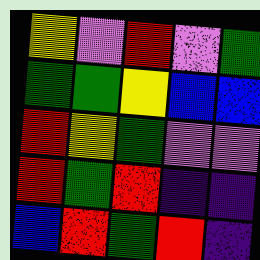[["yellow", "violet", "red", "violet", "green"], ["green", "green", "yellow", "blue", "blue"], ["red", "yellow", "green", "violet", "violet"], ["red", "green", "red", "indigo", "indigo"], ["blue", "red", "green", "red", "indigo"]]